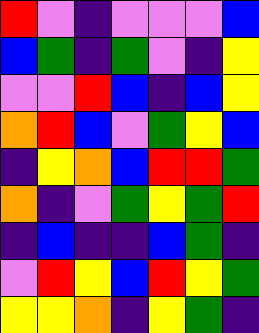[["red", "violet", "indigo", "violet", "violet", "violet", "blue"], ["blue", "green", "indigo", "green", "violet", "indigo", "yellow"], ["violet", "violet", "red", "blue", "indigo", "blue", "yellow"], ["orange", "red", "blue", "violet", "green", "yellow", "blue"], ["indigo", "yellow", "orange", "blue", "red", "red", "green"], ["orange", "indigo", "violet", "green", "yellow", "green", "red"], ["indigo", "blue", "indigo", "indigo", "blue", "green", "indigo"], ["violet", "red", "yellow", "blue", "red", "yellow", "green"], ["yellow", "yellow", "orange", "indigo", "yellow", "green", "indigo"]]